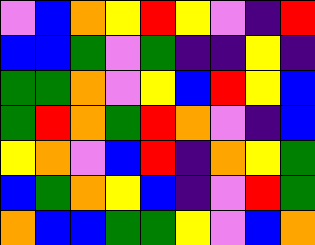[["violet", "blue", "orange", "yellow", "red", "yellow", "violet", "indigo", "red"], ["blue", "blue", "green", "violet", "green", "indigo", "indigo", "yellow", "indigo"], ["green", "green", "orange", "violet", "yellow", "blue", "red", "yellow", "blue"], ["green", "red", "orange", "green", "red", "orange", "violet", "indigo", "blue"], ["yellow", "orange", "violet", "blue", "red", "indigo", "orange", "yellow", "green"], ["blue", "green", "orange", "yellow", "blue", "indigo", "violet", "red", "green"], ["orange", "blue", "blue", "green", "green", "yellow", "violet", "blue", "orange"]]